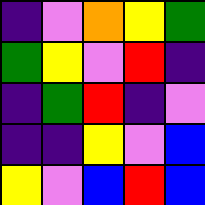[["indigo", "violet", "orange", "yellow", "green"], ["green", "yellow", "violet", "red", "indigo"], ["indigo", "green", "red", "indigo", "violet"], ["indigo", "indigo", "yellow", "violet", "blue"], ["yellow", "violet", "blue", "red", "blue"]]